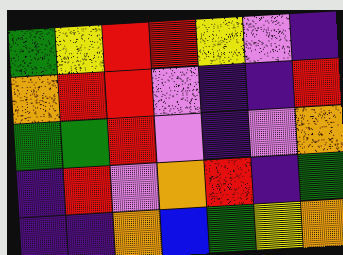[["green", "yellow", "red", "red", "yellow", "violet", "indigo"], ["orange", "red", "red", "violet", "indigo", "indigo", "red"], ["green", "green", "red", "violet", "indigo", "violet", "orange"], ["indigo", "red", "violet", "orange", "red", "indigo", "green"], ["indigo", "indigo", "orange", "blue", "green", "yellow", "orange"]]